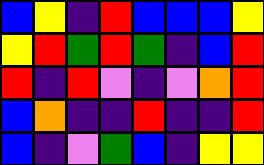[["blue", "yellow", "indigo", "red", "blue", "blue", "blue", "yellow"], ["yellow", "red", "green", "red", "green", "indigo", "blue", "red"], ["red", "indigo", "red", "violet", "indigo", "violet", "orange", "red"], ["blue", "orange", "indigo", "indigo", "red", "indigo", "indigo", "red"], ["blue", "indigo", "violet", "green", "blue", "indigo", "yellow", "yellow"]]